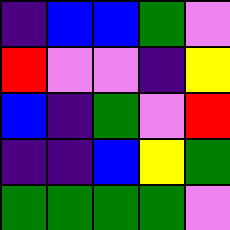[["indigo", "blue", "blue", "green", "violet"], ["red", "violet", "violet", "indigo", "yellow"], ["blue", "indigo", "green", "violet", "red"], ["indigo", "indigo", "blue", "yellow", "green"], ["green", "green", "green", "green", "violet"]]